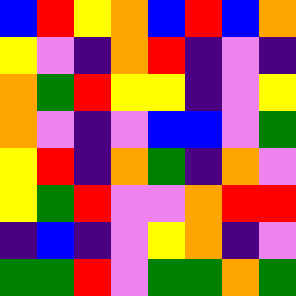[["blue", "red", "yellow", "orange", "blue", "red", "blue", "orange"], ["yellow", "violet", "indigo", "orange", "red", "indigo", "violet", "indigo"], ["orange", "green", "red", "yellow", "yellow", "indigo", "violet", "yellow"], ["orange", "violet", "indigo", "violet", "blue", "blue", "violet", "green"], ["yellow", "red", "indigo", "orange", "green", "indigo", "orange", "violet"], ["yellow", "green", "red", "violet", "violet", "orange", "red", "red"], ["indigo", "blue", "indigo", "violet", "yellow", "orange", "indigo", "violet"], ["green", "green", "red", "violet", "green", "green", "orange", "green"]]